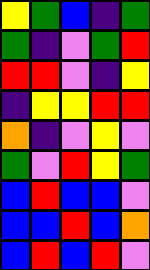[["yellow", "green", "blue", "indigo", "green"], ["green", "indigo", "violet", "green", "red"], ["red", "red", "violet", "indigo", "yellow"], ["indigo", "yellow", "yellow", "red", "red"], ["orange", "indigo", "violet", "yellow", "violet"], ["green", "violet", "red", "yellow", "green"], ["blue", "red", "blue", "blue", "violet"], ["blue", "blue", "red", "blue", "orange"], ["blue", "red", "blue", "red", "violet"]]